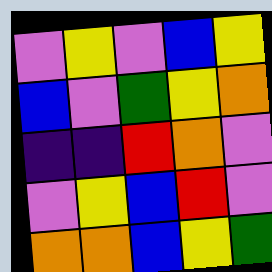[["violet", "yellow", "violet", "blue", "yellow"], ["blue", "violet", "green", "yellow", "orange"], ["indigo", "indigo", "red", "orange", "violet"], ["violet", "yellow", "blue", "red", "violet"], ["orange", "orange", "blue", "yellow", "green"]]